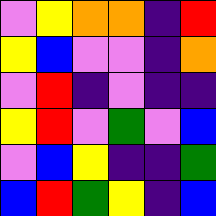[["violet", "yellow", "orange", "orange", "indigo", "red"], ["yellow", "blue", "violet", "violet", "indigo", "orange"], ["violet", "red", "indigo", "violet", "indigo", "indigo"], ["yellow", "red", "violet", "green", "violet", "blue"], ["violet", "blue", "yellow", "indigo", "indigo", "green"], ["blue", "red", "green", "yellow", "indigo", "blue"]]